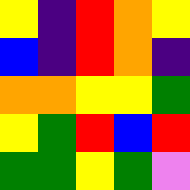[["yellow", "indigo", "red", "orange", "yellow"], ["blue", "indigo", "red", "orange", "indigo"], ["orange", "orange", "yellow", "yellow", "green"], ["yellow", "green", "red", "blue", "red"], ["green", "green", "yellow", "green", "violet"]]